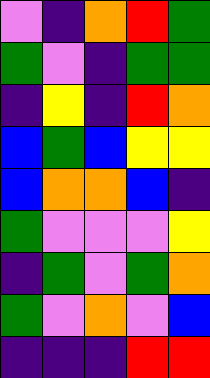[["violet", "indigo", "orange", "red", "green"], ["green", "violet", "indigo", "green", "green"], ["indigo", "yellow", "indigo", "red", "orange"], ["blue", "green", "blue", "yellow", "yellow"], ["blue", "orange", "orange", "blue", "indigo"], ["green", "violet", "violet", "violet", "yellow"], ["indigo", "green", "violet", "green", "orange"], ["green", "violet", "orange", "violet", "blue"], ["indigo", "indigo", "indigo", "red", "red"]]